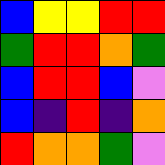[["blue", "yellow", "yellow", "red", "red"], ["green", "red", "red", "orange", "green"], ["blue", "red", "red", "blue", "violet"], ["blue", "indigo", "red", "indigo", "orange"], ["red", "orange", "orange", "green", "violet"]]